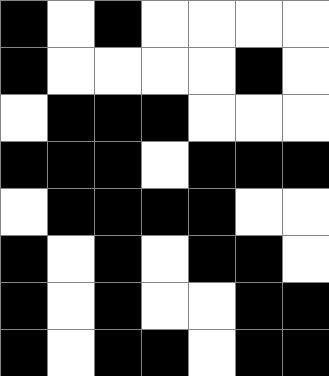[["black", "white", "black", "white", "white", "white", "white"], ["black", "white", "white", "white", "white", "black", "white"], ["white", "black", "black", "black", "white", "white", "white"], ["black", "black", "black", "white", "black", "black", "black"], ["white", "black", "black", "black", "black", "white", "white"], ["black", "white", "black", "white", "black", "black", "white"], ["black", "white", "black", "white", "white", "black", "black"], ["black", "white", "black", "black", "white", "black", "black"]]